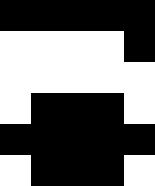[["black", "black", "black", "black", "black"], ["white", "white", "white", "white", "black"], ["white", "white", "white", "white", "white"], ["white", "black", "black", "black", "white"], ["black", "black", "black", "black", "black"], ["white", "black", "black", "black", "white"]]